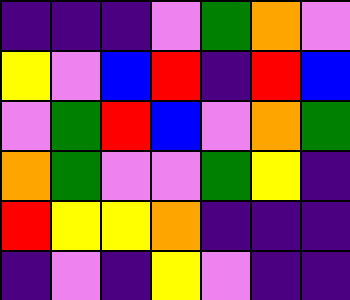[["indigo", "indigo", "indigo", "violet", "green", "orange", "violet"], ["yellow", "violet", "blue", "red", "indigo", "red", "blue"], ["violet", "green", "red", "blue", "violet", "orange", "green"], ["orange", "green", "violet", "violet", "green", "yellow", "indigo"], ["red", "yellow", "yellow", "orange", "indigo", "indigo", "indigo"], ["indigo", "violet", "indigo", "yellow", "violet", "indigo", "indigo"]]